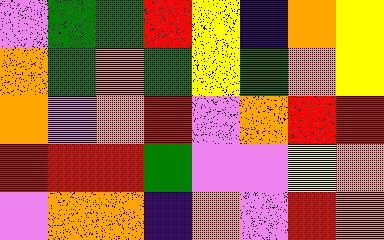[["violet", "green", "green", "red", "yellow", "indigo", "orange", "yellow"], ["orange", "green", "orange", "green", "yellow", "green", "orange", "yellow"], ["orange", "violet", "orange", "red", "violet", "orange", "red", "red"], ["red", "red", "red", "green", "violet", "violet", "yellow", "orange"], ["violet", "orange", "orange", "indigo", "orange", "violet", "red", "orange"]]